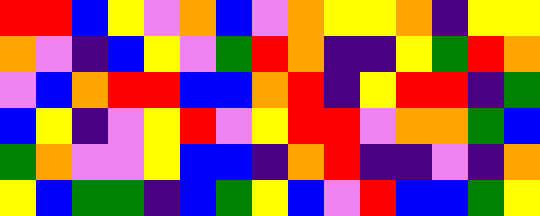[["red", "red", "blue", "yellow", "violet", "orange", "blue", "violet", "orange", "yellow", "yellow", "orange", "indigo", "yellow", "yellow"], ["orange", "violet", "indigo", "blue", "yellow", "violet", "green", "red", "orange", "indigo", "indigo", "yellow", "green", "red", "orange"], ["violet", "blue", "orange", "red", "red", "blue", "blue", "orange", "red", "indigo", "yellow", "red", "red", "indigo", "green"], ["blue", "yellow", "indigo", "violet", "yellow", "red", "violet", "yellow", "red", "red", "violet", "orange", "orange", "green", "blue"], ["green", "orange", "violet", "violet", "yellow", "blue", "blue", "indigo", "orange", "red", "indigo", "indigo", "violet", "indigo", "orange"], ["yellow", "blue", "green", "green", "indigo", "blue", "green", "yellow", "blue", "violet", "red", "blue", "blue", "green", "yellow"]]